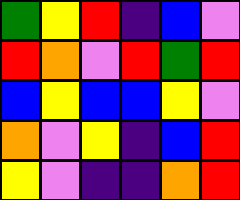[["green", "yellow", "red", "indigo", "blue", "violet"], ["red", "orange", "violet", "red", "green", "red"], ["blue", "yellow", "blue", "blue", "yellow", "violet"], ["orange", "violet", "yellow", "indigo", "blue", "red"], ["yellow", "violet", "indigo", "indigo", "orange", "red"]]